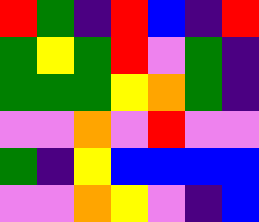[["red", "green", "indigo", "red", "blue", "indigo", "red"], ["green", "yellow", "green", "red", "violet", "green", "indigo"], ["green", "green", "green", "yellow", "orange", "green", "indigo"], ["violet", "violet", "orange", "violet", "red", "violet", "violet"], ["green", "indigo", "yellow", "blue", "blue", "blue", "blue"], ["violet", "violet", "orange", "yellow", "violet", "indigo", "blue"]]